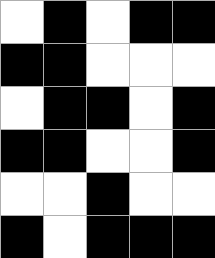[["white", "black", "white", "black", "black"], ["black", "black", "white", "white", "white"], ["white", "black", "black", "white", "black"], ["black", "black", "white", "white", "black"], ["white", "white", "black", "white", "white"], ["black", "white", "black", "black", "black"]]